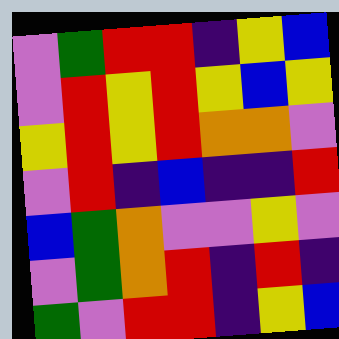[["violet", "green", "red", "red", "indigo", "yellow", "blue"], ["violet", "red", "yellow", "red", "yellow", "blue", "yellow"], ["yellow", "red", "yellow", "red", "orange", "orange", "violet"], ["violet", "red", "indigo", "blue", "indigo", "indigo", "red"], ["blue", "green", "orange", "violet", "violet", "yellow", "violet"], ["violet", "green", "orange", "red", "indigo", "red", "indigo"], ["green", "violet", "red", "red", "indigo", "yellow", "blue"]]